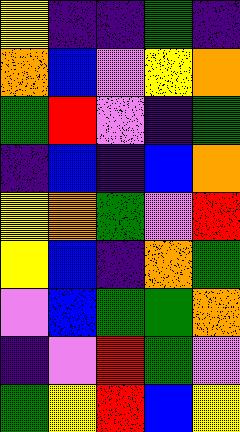[["yellow", "indigo", "indigo", "green", "indigo"], ["orange", "blue", "violet", "yellow", "orange"], ["green", "red", "violet", "indigo", "green"], ["indigo", "blue", "indigo", "blue", "orange"], ["yellow", "orange", "green", "violet", "red"], ["yellow", "blue", "indigo", "orange", "green"], ["violet", "blue", "green", "green", "orange"], ["indigo", "violet", "red", "green", "violet"], ["green", "yellow", "red", "blue", "yellow"]]